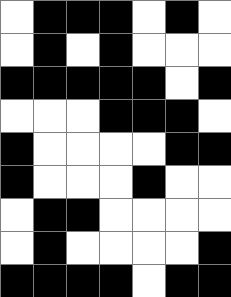[["white", "black", "black", "black", "white", "black", "white"], ["white", "black", "white", "black", "white", "white", "white"], ["black", "black", "black", "black", "black", "white", "black"], ["white", "white", "white", "black", "black", "black", "white"], ["black", "white", "white", "white", "white", "black", "black"], ["black", "white", "white", "white", "black", "white", "white"], ["white", "black", "black", "white", "white", "white", "white"], ["white", "black", "white", "white", "white", "white", "black"], ["black", "black", "black", "black", "white", "black", "black"]]